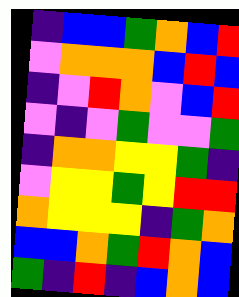[["indigo", "blue", "blue", "green", "orange", "blue", "red"], ["violet", "orange", "orange", "orange", "blue", "red", "blue"], ["indigo", "violet", "red", "orange", "violet", "blue", "red"], ["violet", "indigo", "violet", "green", "violet", "violet", "green"], ["indigo", "orange", "orange", "yellow", "yellow", "green", "indigo"], ["violet", "yellow", "yellow", "green", "yellow", "red", "red"], ["orange", "yellow", "yellow", "yellow", "indigo", "green", "orange"], ["blue", "blue", "orange", "green", "red", "orange", "blue"], ["green", "indigo", "red", "indigo", "blue", "orange", "blue"]]